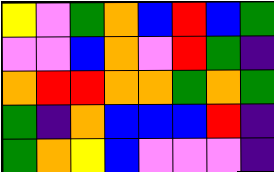[["yellow", "violet", "green", "orange", "blue", "red", "blue", "green"], ["violet", "violet", "blue", "orange", "violet", "red", "green", "indigo"], ["orange", "red", "red", "orange", "orange", "green", "orange", "green"], ["green", "indigo", "orange", "blue", "blue", "blue", "red", "indigo"], ["green", "orange", "yellow", "blue", "violet", "violet", "violet", "indigo"]]